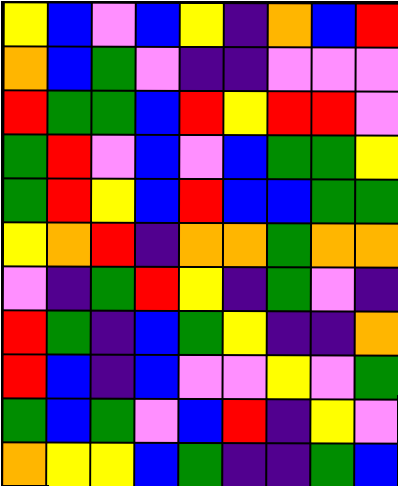[["yellow", "blue", "violet", "blue", "yellow", "indigo", "orange", "blue", "red"], ["orange", "blue", "green", "violet", "indigo", "indigo", "violet", "violet", "violet"], ["red", "green", "green", "blue", "red", "yellow", "red", "red", "violet"], ["green", "red", "violet", "blue", "violet", "blue", "green", "green", "yellow"], ["green", "red", "yellow", "blue", "red", "blue", "blue", "green", "green"], ["yellow", "orange", "red", "indigo", "orange", "orange", "green", "orange", "orange"], ["violet", "indigo", "green", "red", "yellow", "indigo", "green", "violet", "indigo"], ["red", "green", "indigo", "blue", "green", "yellow", "indigo", "indigo", "orange"], ["red", "blue", "indigo", "blue", "violet", "violet", "yellow", "violet", "green"], ["green", "blue", "green", "violet", "blue", "red", "indigo", "yellow", "violet"], ["orange", "yellow", "yellow", "blue", "green", "indigo", "indigo", "green", "blue"]]